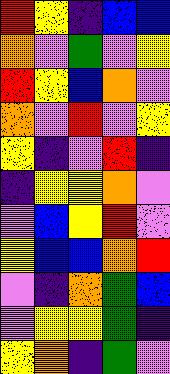[["red", "yellow", "indigo", "blue", "blue"], ["orange", "violet", "green", "violet", "yellow"], ["red", "yellow", "blue", "orange", "violet"], ["orange", "violet", "red", "violet", "yellow"], ["yellow", "indigo", "violet", "red", "indigo"], ["indigo", "yellow", "yellow", "orange", "violet"], ["violet", "blue", "yellow", "red", "violet"], ["yellow", "blue", "blue", "orange", "red"], ["violet", "indigo", "orange", "green", "blue"], ["violet", "yellow", "yellow", "green", "indigo"], ["yellow", "orange", "indigo", "green", "violet"]]